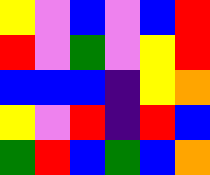[["yellow", "violet", "blue", "violet", "blue", "red"], ["red", "violet", "green", "violet", "yellow", "red"], ["blue", "blue", "blue", "indigo", "yellow", "orange"], ["yellow", "violet", "red", "indigo", "red", "blue"], ["green", "red", "blue", "green", "blue", "orange"]]